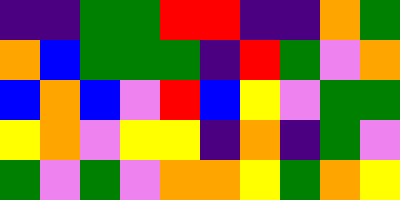[["indigo", "indigo", "green", "green", "red", "red", "indigo", "indigo", "orange", "green"], ["orange", "blue", "green", "green", "green", "indigo", "red", "green", "violet", "orange"], ["blue", "orange", "blue", "violet", "red", "blue", "yellow", "violet", "green", "green"], ["yellow", "orange", "violet", "yellow", "yellow", "indigo", "orange", "indigo", "green", "violet"], ["green", "violet", "green", "violet", "orange", "orange", "yellow", "green", "orange", "yellow"]]